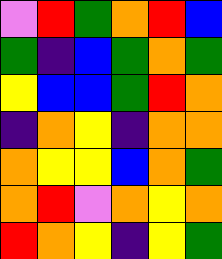[["violet", "red", "green", "orange", "red", "blue"], ["green", "indigo", "blue", "green", "orange", "green"], ["yellow", "blue", "blue", "green", "red", "orange"], ["indigo", "orange", "yellow", "indigo", "orange", "orange"], ["orange", "yellow", "yellow", "blue", "orange", "green"], ["orange", "red", "violet", "orange", "yellow", "orange"], ["red", "orange", "yellow", "indigo", "yellow", "green"]]